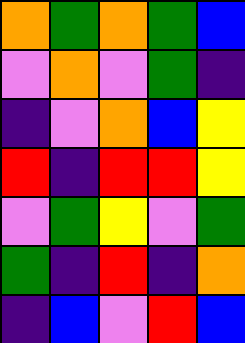[["orange", "green", "orange", "green", "blue"], ["violet", "orange", "violet", "green", "indigo"], ["indigo", "violet", "orange", "blue", "yellow"], ["red", "indigo", "red", "red", "yellow"], ["violet", "green", "yellow", "violet", "green"], ["green", "indigo", "red", "indigo", "orange"], ["indigo", "blue", "violet", "red", "blue"]]